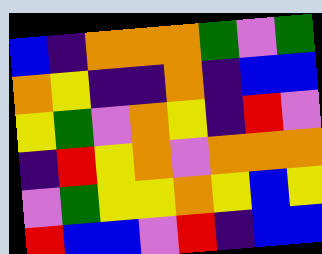[["blue", "indigo", "orange", "orange", "orange", "green", "violet", "green"], ["orange", "yellow", "indigo", "indigo", "orange", "indigo", "blue", "blue"], ["yellow", "green", "violet", "orange", "yellow", "indigo", "red", "violet"], ["indigo", "red", "yellow", "orange", "violet", "orange", "orange", "orange"], ["violet", "green", "yellow", "yellow", "orange", "yellow", "blue", "yellow"], ["red", "blue", "blue", "violet", "red", "indigo", "blue", "blue"]]